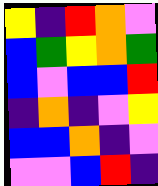[["yellow", "indigo", "red", "orange", "violet"], ["blue", "green", "yellow", "orange", "green"], ["blue", "violet", "blue", "blue", "red"], ["indigo", "orange", "indigo", "violet", "yellow"], ["blue", "blue", "orange", "indigo", "violet"], ["violet", "violet", "blue", "red", "indigo"]]